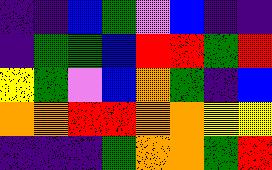[["indigo", "indigo", "blue", "green", "violet", "blue", "indigo", "indigo"], ["indigo", "green", "green", "blue", "red", "red", "green", "red"], ["yellow", "green", "violet", "blue", "orange", "green", "indigo", "blue"], ["orange", "orange", "red", "red", "orange", "orange", "yellow", "yellow"], ["indigo", "indigo", "indigo", "green", "orange", "orange", "green", "red"]]